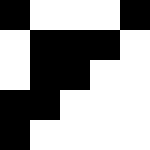[["black", "white", "white", "white", "black"], ["white", "black", "black", "black", "white"], ["white", "black", "black", "white", "white"], ["black", "black", "white", "white", "white"], ["black", "white", "white", "white", "white"]]